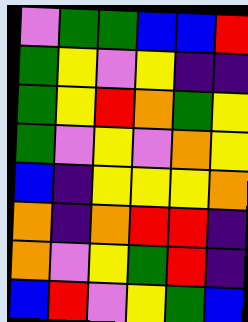[["violet", "green", "green", "blue", "blue", "red"], ["green", "yellow", "violet", "yellow", "indigo", "indigo"], ["green", "yellow", "red", "orange", "green", "yellow"], ["green", "violet", "yellow", "violet", "orange", "yellow"], ["blue", "indigo", "yellow", "yellow", "yellow", "orange"], ["orange", "indigo", "orange", "red", "red", "indigo"], ["orange", "violet", "yellow", "green", "red", "indigo"], ["blue", "red", "violet", "yellow", "green", "blue"]]